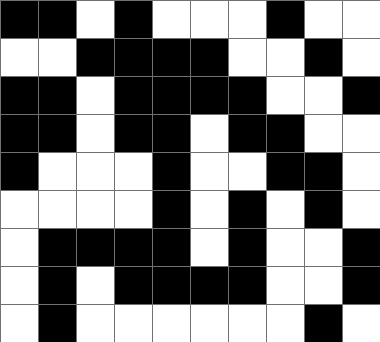[["black", "black", "white", "black", "white", "white", "white", "black", "white", "white"], ["white", "white", "black", "black", "black", "black", "white", "white", "black", "white"], ["black", "black", "white", "black", "black", "black", "black", "white", "white", "black"], ["black", "black", "white", "black", "black", "white", "black", "black", "white", "white"], ["black", "white", "white", "white", "black", "white", "white", "black", "black", "white"], ["white", "white", "white", "white", "black", "white", "black", "white", "black", "white"], ["white", "black", "black", "black", "black", "white", "black", "white", "white", "black"], ["white", "black", "white", "black", "black", "black", "black", "white", "white", "black"], ["white", "black", "white", "white", "white", "white", "white", "white", "black", "white"]]